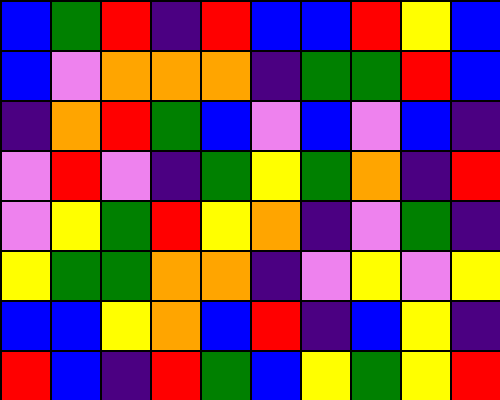[["blue", "green", "red", "indigo", "red", "blue", "blue", "red", "yellow", "blue"], ["blue", "violet", "orange", "orange", "orange", "indigo", "green", "green", "red", "blue"], ["indigo", "orange", "red", "green", "blue", "violet", "blue", "violet", "blue", "indigo"], ["violet", "red", "violet", "indigo", "green", "yellow", "green", "orange", "indigo", "red"], ["violet", "yellow", "green", "red", "yellow", "orange", "indigo", "violet", "green", "indigo"], ["yellow", "green", "green", "orange", "orange", "indigo", "violet", "yellow", "violet", "yellow"], ["blue", "blue", "yellow", "orange", "blue", "red", "indigo", "blue", "yellow", "indigo"], ["red", "blue", "indigo", "red", "green", "blue", "yellow", "green", "yellow", "red"]]